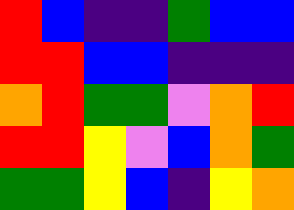[["red", "blue", "indigo", "indigo", "green", "blue", "blue"], ["red", "red", "blue", "blue", "indigo", "indigo", "indigo"], ["orange", "red", "green", "green", "violet", "orange", "red"], ["red", "red", "yellow", "violet", "blue", "orange", "green"], ["green", "green", "yellow", "blue", "indigo", "yellow", "orange"]]